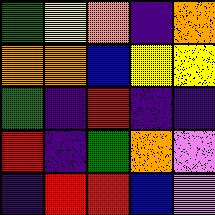[["green", "yellow", "orange", "indigo", "orange"], ["orange", "orange", "blue", "yellow", "yellow"], ["green", "indigo", "red", "indigo", "indigo"], ["red", "indigo", "green", "orange", "violet"], ["indigo", "red", "red", "blue", "violet"]]